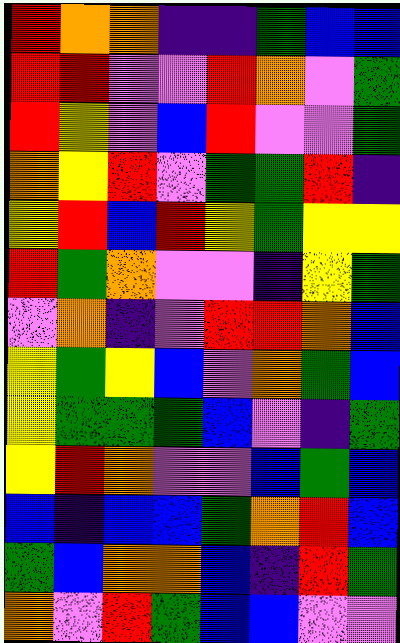[["red", "orange", "orange", "indigo", "indigo", "green", "blue", "blue"], ["red", "red", "violet", "violet", "red", "orange", "violet", "green"], ["red", "yellow", "violet", "blue", "red", "violet", "violet", "green"], ["orange", "yellow", "red", "violet", "green", "green", "red", "indigo"], ["yellow", "red", "blue", "red", "yellow", "green", "yellow", "yellow"], ["red", "green", "orange", "violet", "violet", "indigo", "yellow", "green"], ["violet", "orange", "indigo", "violet", "red", "red", "orange", "blue"], ["yellow", "green", "yellow", "blue", "violet", "orange", "green", "blue"], ["yellow", "green", "green", "green", "blue", "violet", "indigo", "green"], ["yellow", "red", "orange", "violet", "violet", "blue", "green", "blue"], ["blue", "indigo", "blue", "blue", "green", "orange", "red", "blue"], ["green", "blue", "orange", "orange", "blue", "indigo", "red", "green"], ["orange", "violet", "red", "green", "blue", "blue", "violet", "violet"]]